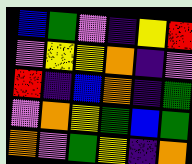[["blue", "green", "violet", "indigo", "yellow", "red"], ["violet", "yellow", "yellow", "orange", "indigo", "violet"], ["red", "indigo", "blue", "orange", "indigo", "green"], ["violet", "orange", "yellow", "green", "blue", "green"], ["orange", "violet", "green", "yellow", "indigo", "orange"]]